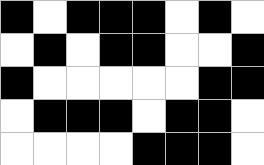[["black", "white", "black", "black", "black", "white", "black", "white"], ["white", "black", "white", "black", "black", "white", "white", "black"], ["black", "white", "white", "white", "white", "white", "black", "black"], ["white", "black", "black", "black", "white", "black", "black", "white"], ["white", "white", "white", "white", "black", "black", "black", "white"]]